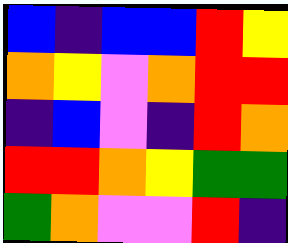[["blue", "indigo", "blue", "blue", "red", "yellow"], ["orange", "yellow", "violet", "orange", "red", "red"], ["indigo", "blue", "violet", "indigo", "red", "orange"], ["red", "red", "orange", "yellow", "green", "green"], ["green", "orange", "violet", "violet", "red", "indigo"]]